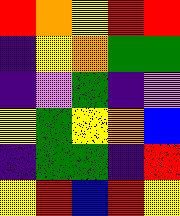[["red", "orange", "yellow", "red", "red"], ["indigo", "yellow", "orange", "green", "green"], ["indigo", "violet", "green", "indigo", "violet"], ["yellow", "green", "yellow", "orange", "blue"], ["indigo", "green", "green", "indigo", "red"], ["yellow", "red", "blue", "red", "yellow"]]